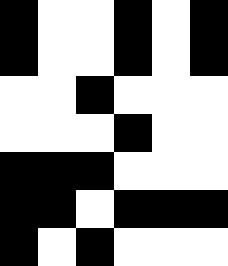[["black", "white", "white", "black", "white", "black"], ["black", "white", "white", "black", "white", "black"], ["white", "white", "black", "white", "white", "white"], ["white", "white", "white", "black", "white", "white"], ["black", "black", "black", "white", "white", "white"], ["black", "black", "white", "black", "black", "black"], ["black", "white", "black", "white", "white", "white"]]